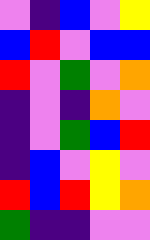[["violet", "indigo", "blue", "violet", "yellow"], ["blue", "red", "violet", "blue", "blue"], ["red", "violet", "green", "violet", "orange"], ["indigo", "violet", "indigo", "orange", "violet"], ["indigo", "violet", "green", "blue", "red"], ["indigo", "blue", "violet", "yellow", "violet"], ["red", "blue", "red", "yellow", "orange"], ["green", "indigo", "indigo", "violet", "violet"]]